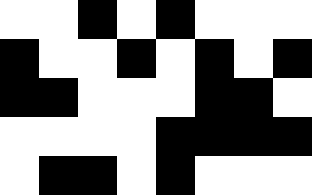[["white", "white", "black", "white", "black", "white", "white", "white"], ["black", "white", "white", "black", "white", "black", "white", "black"], ["black", "black", "white", "white", "white", "black", "black", "white"], ["white", "white", "white", "white", "black", "black", "black", "black"], ["white", "black", "black", "white", "black", "white", "white", "white"]]